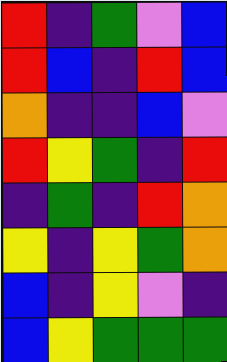[["red", "indigo", "green", "violet", "blue"], ["red", "blue", "indigo", "red", "blue"], ["orange", "indigo", "indigo", "blue", "violet"], ["red", "yellow", "green", "indigo", "red"], ["indigo", "green", "indigo", "red", "orange"], ["yellow", "indigo", "yellow", "green", "orange"], ["blue", "indigo", "yellow", "violet", "indigo"], ["blue", "yellow", "green", "green", "green"]]